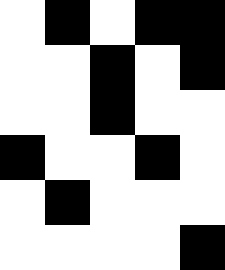[["white", "black", "white", "black", "black"], ["white", "white", "black", "white", "black"], ["white", "white", "black", "white", "white"], ["black", "white", "white", "black", "white"], ["white", "black", "white", "white", "white"], ["white", "white", "white", "white", "black"]]